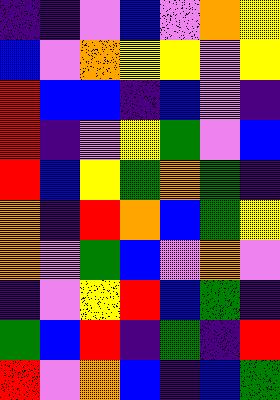[["indigo", "indigo", "violet", "blue", "violet", "orange", "yellow"], ["blue", "violet", "orange", "yellow", "yellow", "violet", "yellow"], ["red", "blue", "blue", "indigo", "blue", "violet", "indigo"], ["red", "indigo", "violet", "yellow", "green", "violet", "blue"], ["red", "blue", "yellow", "green", "orange", "green", "indigo"], ["orange", "indigo", "red", "orange", "blue", "green", "yellow"], ["orange", "violet", "green", "blue", "violet", "orange", "violet"], ["indigo", "violet", "yellow", "red", "blue", "green", "indigo"], ["green", "blue", "red", "indigo", "green", "indigo", "red"], ["red", "violet", "orange", "blue", "indigo", "blue", "green"]]